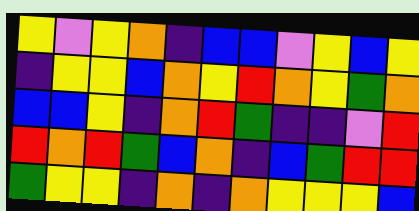[["yellow", "violet", "yellow", "orange", "indigo", "blue", "blue", "violet", "yellow", "blue", "yellow"], ["indigo", "yellow", "yellow", "blue", "orange", "yellow", "red", "orange", "yellow", "green", "orange"], ["blue", "blue", "yellow", "indigo", "orange", "red", "green", "indigo", "indigo", "violet", "red"], ["red", "orange", "red", "green", "blue", "orange", "indigo", "blue", "green", "red", "red"], ["green", "yellow", "yellow", "indigo", "orange", "indigo", "orange", "yellow", "yellow", "yellow", "blue"]]